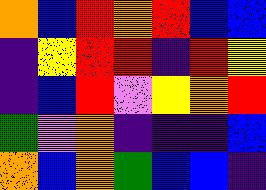[["orange", "blue", "red", "orange", "red", "blue", "blue"], ["indigo", "yellow", "red", "red", "indigo", "red", "yellow"], ["indigo", "blue", "red", "violet", "yellow", "orange", "red"], ["green", "violet", "orange", "indigo", "indigo", "indigo", "blue"], ["orange", "blue", "orange", "green", "blue", "blue", "indigo"]]